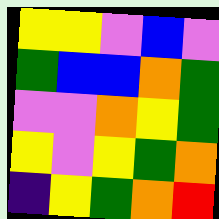[["yellow", "yellow", "violet", "blue", "violet"], ["green", "blue", "blue", "orange", "green"], ["violet", "violet", "orange", "yellow", "green"], ["yellow", "violet", "yellow", "green", "orange"], ["indigo", "yellow", "green", "orange", "red"]]